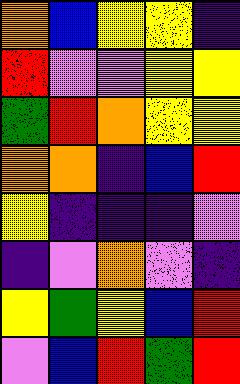[["orange", "blue", "yellow", "yellow", "indigo"], ["red", "violet", "violet", "yellow", "yellow"], ["green", "red", "orange", "yellow", "yellow"], ["orange", "orange", "indigo", "blue", "red"], ["yellow", "indigo", "indigo", "indigo", "violet"], ["indigo", "violet", "orange", "violet", "indigo"], ["yellow", "green", "yellow", "blue", "red"], ["violet", "blue", "red", "green", "red"]]